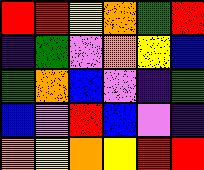[["red", "red", "yellow", "orange", "green", "red"], ["indigo", "green", "violet", "orange", "yellow", "blue"], ["green", "orange", "blue", "violet", "indigo", "green"], ["blue", "violet", "red", "blue", "violet", "indigo"], ["orange", "yellow", "orange", "yellow", "red", "red"]]